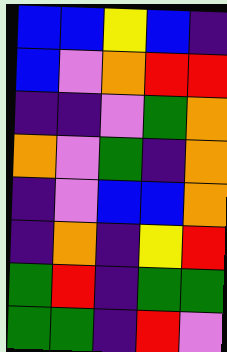[["blue", "blue", "yellow", "blue", "indigo"], ["blue", "violet", "orange", "red", "red"], ["indigo", "indigo", "violet", "green", "orange"], ["orange", "violet", "green", "indigo", "orange"], ["indigo", "violet", "blue", "blue", "orange"], ["indigo", "orange", "indigo", "yellow", "red"], ["green", "red", "indigo", "green", "green"], ["green", "green", "indigo", "red", "violet"]]